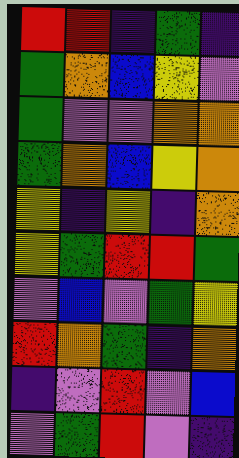[["red", "red", "indigo", "green", "indigo"], ["green", "orange", "blue", "yellow", "violet"], ["green", "violet", "violet", "orange", "orange"], ["green", "orange", "blue", "yellow", "orange"], ["yellow", "indigo", "yellow", "indigo", "orange"], ["yellow", "green", "red", "red", "green"], ["violet", "blue", "violet", "green", "yellow"], ["red", "orange", "green", "indigo", "orange"], ["indigo", "violet", "red", "violet", "blue"], ["violet", "green", "red", "violet", "indigo"]]